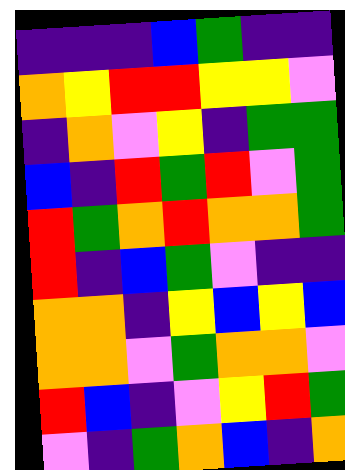[["indigo", "indigo", "indigo", "blue", "green", "indigo", "indigo"], ["orange", "yellow", "red", "red", "yellow", "yellow", "violet"], ["indigo", "orange", "violet", "yellow", "indigo", "green", "green"], ["blue", "indigo", "red", "green", "red", "violet", "green"], ["red", "green", "orange", "red", "orange", "orange", "green"], ["red", "indigo", "blue", "green", "violet", "indigo", "indigo"], ["orange", "orange", "indigo", "yellow", "blue", "yellow", "blue"], ["orange", "orange", "violet", "green", "orange", "orange", "violet"], ["red", "blue", "indigo", "violet", "yellow", "red", "green"], ["violet", "indigo", "green", "orange", "blue", "indigo", "orange"]]